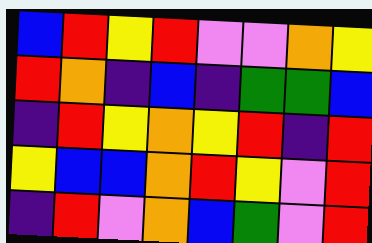[["blue", "red", "yellow", "red", "violet", "violet", "orange", "yellow"], ["red", "orange", "indigo", "blue", "indigo", "green", "green", "blue"], ["indigo", "red", "yellow", "orange", "yellow", "red", "indigo", "red"], ["yellow", "blue", "blue", "orange", "red", "yellow", "violet", "red"], ["indigo", "red", "violet", "orange", "blue", "green", "violet", "red"]]